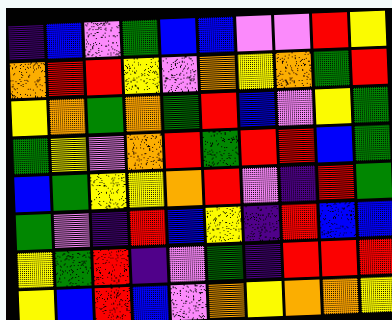[["indigo", "blue", "violet", "green", "blue", "blue", "violet", "violet", "red", "yellow"], ["orange", "red", "red", "yellow", "violet", "orange", "yellow", "orange", "green", "red"], ["yellow", "orange", "green", "orange", "green", "red", "blue", "violet", "yellow", "green"], ["green", "yellow", "violet", "orange", "red", "green", "red", "red", "blue", "green"], ["blue", "green", "yellow", "yellow", "orange", "red", "violet", "indigo", "red", "green"], ["green", "violet", "indigo", "red", "blue", "yellow", "indigo", "red", "blue", "blue"], ["yellow", "green", "red", "indigo", "violet", "green", "indigo", "red", "red", "red"], ["yellow", "blue", "red", "blue", "violet", "orange", "yellow", "orange", "orange", "yellow"]]